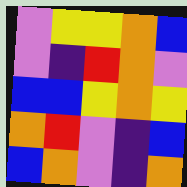[["violet", "yellow", "yellow", "orange", "blue"], ["violet", "indigo", "red", "orange", "violet"], ["blue", "blue", "yellow", "orange", "yellow"], ["orange", "red", "violet", "indigo", "blue"], ["blue", "orange", "violet", "indigo", "orange"]]